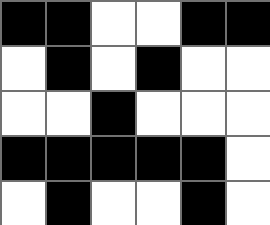[["black", "black", "white", "white", "black", "black"], ["white", "black", "white", "black", "white", "white"], ["white", "white", "black", "white", "white", "white"], ["black", "black", "black", "black", "black", "white"], ["white", "black", "white", "white", "black", "white"]]